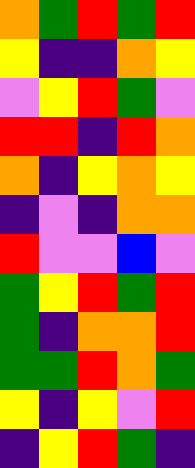[["orange", "green", "red", "green", "red"], ["yellow", "indigo", "indigo", "orange", "yellow"], ["violet", "yellow", "red", "green", "violet"], ["red", "red", "indigo", "red", "orange"], ["orange", "indigo", "yellow", "orange", "yellow"], ["indigo", "violet", "indigo", "orange", "orange"], ["red", "violet", "violet", "blue", "violet"], ["green", "yellow", "red", "green", "red"], ["green", "indigo", "orange", "orange", "red"], ["green", "green", "red", "orange", "green"], ["yellow", "indigo", "yellow", "violet", "red"], ["indigo", "yellow", "red", "green", "indigo"]]